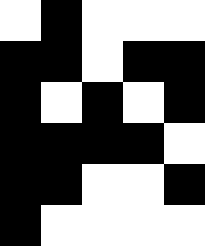[["white", "black", "white", "white", "white"], ["black", "black", "white", "black", "black"], ["black", "white", "black", "white", "black"], ["black", "black", "black", "black", "white"], ["black", "black", "white", "white", "black"], ["black", "white", "white", "white", "white"]]